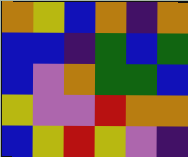[["orange", "yellow", "blue", "orange", "indigo", "orange"], ["blue", "blue", "indigo", "green", "blue", "green"], ["blue", "violet", "orange", "green", "green", "blue"], ["yellow", "violet", "violet", "red", "orange", "orange"], ["blue", "yellow", "red", "yellow", "violet", "indigo"]]